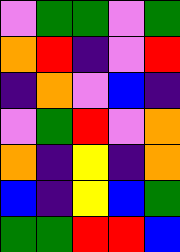[["violet", "green", "green", "violet", "green"], ["orange", "red", "indigo", "violet", "red"], ["indigo", "orange", "violet", "blue", "indigo"], ["violet", "green", "red", "violet", "orange"], ["orange", "indigo", "yellow", "indigo", "orange"], ["blue", "indigo", "yellow", "blue", "green"], ["green", "green", "red", "red", "blue"]]